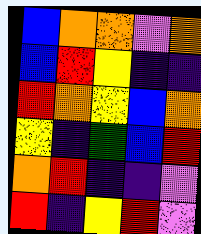[["blue", "orange", "orange", "violet", "orange"], ["blue", "red", "yellow", "indigo", "indigo"], ["red", "orange", "yellow", "blue", "orange"], ["yellow", "indigo", "green", "blue", "red"], ["orange", "red", "indigo", "indigo", "violet"], ["red", "indigo", "yellow", "red", "violet"]]